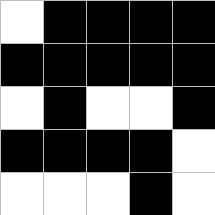[["white", "black", "black", "black", "black"], ["black", "black", "black", "black", "black"], ["white", "black", "white", "white", "black"], ["black", "black", "black", "black", "white"], ["white", "white", "white", "black", "white"]]